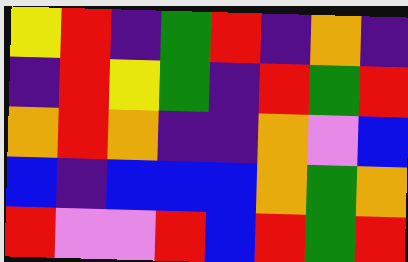[["yellow", "red", "indigo", "green", "red", "indigo", "orange", "indigo"], ["indigo", "red", "yellow", "green", "indigo", "red", "green", "red"], ["orange", "red", "orange", "indigo", "indigo", "orange", "violet", "blue"], ["blue", "indigo", "blue", "blue", "blue", "orange", "green", "orange"], ["red", "violet", "violet", "red", "blue", "red", "green", "red"]]